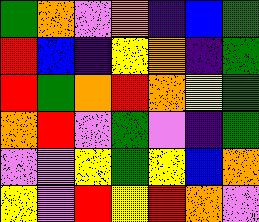[["green", "orange", "violet", "orange", "indigo", "blue", "green"], ["red", "blue", "indigo", "yellow", "orange", "indigo", "green"], ["red", "green", "orange", "red", "orange", "yellow", "green"], ["orange", "red", "violet", "green", "violet", "indigo", "green"], ["violet", "violet", "yellow", "green", "yellow", "blue", "orange"], ["yellow", "violet", "red", "yellow", "red", "orange", "violet"]]